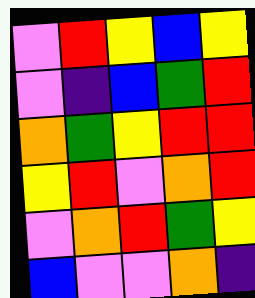[["violet", "red", "yellow", "blue", "yellow"], ["violet", "indigo", "blue", "green", "red"], ["orange", "green", "yellow", "red", "red"], ["yellow", "red", "violet", "orange", "red"], ["violet", "orange", "red", "green", "yellow"], ["blue", "violet", "violet", "orange", "indigo"]]